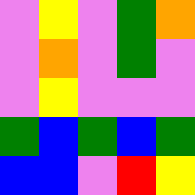[["violet", "yellow", "violet", "green", "orange"], ["violet", "orange", "violet", "green", "violet"], ["violet", "yellow", "violet", "violet", "violet"], ["green", "blue", "green", "blue", "green"], ["blue", "blue", "violet", "red", "yellow"]]